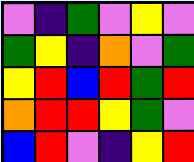[["violet", "indigo", "green", "violet", "yellow", "violet"], ["green", "yellow", "indigo", "orange", "violet", "green"], ["yellow", "red", "blue", "red", "green", "red"], ["orange", "red", "red", "yellow", "green", "violet"], ["blue", "red", "violet", "indigo", "yellow", "red"]]